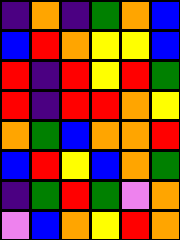[["indigo", "orange", "indigo", "green", "orange", "blue"], ["blue", "red", "orange", "yellow", "yellow", "blue"], ["red", "indigo", "red", "yellow", "red", "green"], ["red", "indigo", "red", "red", "orange", "yellow"], ["orange", "green", "blue", "orange", "orange", "red"], ["blue", "red", "yellow", "blue", "orange", "green"], ["indigo", "green", "red", "green", "violet", "orange"], ["violet", "blue", "orange", "yellow", "red", "orange"]]